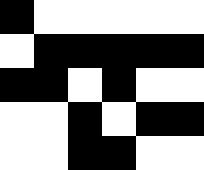[["black", "white", "white", "white", "white", "white"], ["white", "black", "black", "black", "black", "black"], ["black", "black", "white", "black", "white", "white"], ["white", "white", "black", "white", "black", "black"], ["white", "white", "black", "black", "white", "white"]]